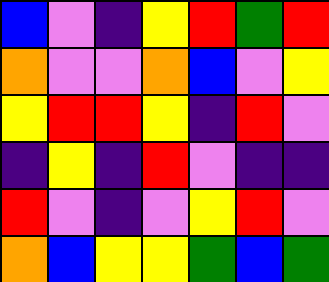[["blue", "violet", "indigo", "yellow", "red", "green", "red"], ["orange", "violet", "violet", "orange", "blue", "violet", "yellow"], ["yellow", "red", "red", "yellow", "indigo", "red", "violet"], ["indigo", "yellow", "indigo", "red", "violet", "indigo", "indigo"], ["red", "violet", "indigo", "violet", "yellow", "red", "violet"], ["orange", "blue", "yellow", "yellow", "green", "blue", "green"]]